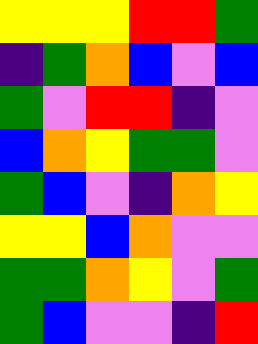[["yellow", "yellow", "yellow", "red", "red", "green"], ["indigo", "green", "orange", "blue", "violet", "blue"], ["green", "violet", "red", "red", "indigo", "violet"], ["blue", "orange", "yellow", "green", "green", "violet"], ["green", "blue", "violet", "indigo", "orange", "yellow"], ["yellow", "yellow", "blue", "orange", "violet", "violet"], ["green", "green", "orange", "yellow", "violet", "green"], ["green", "blue", "violet", "violet", "indigo", "red"]]